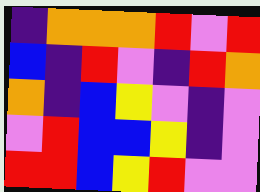[["indigo", "orange", "orange", "orange", "red", "violet", "red"], ["blue", "indigo", "red", "violet", "indigo", "red", "orange"], ["orange", "indigo", "blue", "yellow", "violet", "indigo", "violet"], ["violet", "red", "blue", "blue", "yellow", "indigo", "violet"], ["red", "red", "blue", "yellow", "red", "violet", "violet"]]